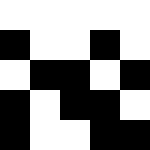[["white", "white", "white", "white", "white"], ["black", "white", "white", "black", "white"], ["white", "black", "black", "white", "black"], ["black", "white", "black", "black", "white"], ["black", "white", "white", "black", "black"]]